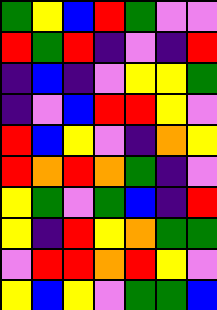[["green", "yellow", "blue", "red", "green", "violet", "violet"], ["red", "green", "red", "indigo", "violet", "indigo", "red"], ["indigo", "blue", "indigo", "violet", "yellow", "yellow", "green"], ["indigo", "violet", "blue", "red", "red", "yellow", "violet"], ["red", "blue", "yellow", "violet", "indigo", "orange", "yellow"], ["red", "orange", "red", "orange", "green", "indigo", "violet"], ["yellow", "green", "violet", "green", "blue", "indigo", "red"], ["yellow", "indigo", "red", "yellow", "orange", "green", "green"], ["violet", "red", "red", "orange", "red", "yellow", "violet"], ["yellow", "blue", "yellow", "violet", "green", "green", "blue"]]